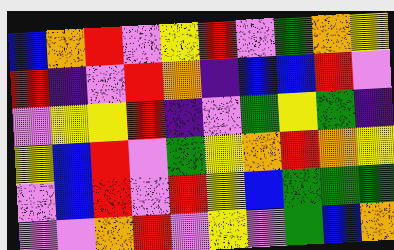[["blue", "orange", "red", "violet", "yellow", "red", "violet", "green", "orange", "yellow"], ["red", "indigo", "violet", "red", "orange", "indigo", "blue", "blue", "red", "violet"], ["violet", "yellow", "yellow", "red", "indigo", "violet", "green", "yellow", "green", "indigo"], ["yellow", "blue", "red", "violet", "green", "yellow", "orange", "red", "orange", "yellow"], ["violet", "blue", "red", "violet", "red", "yellow", "blue", "green", "green", "green"], ["violet", "violet", "orange", "red", "violet", "yellow", "violet", "green", "blue", "orange"]]